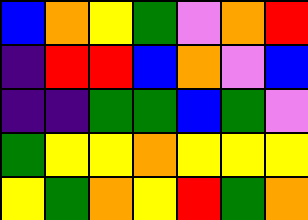[["blue", "orange", "yellow", "green", "violet", "orange", "red"], ["indigo", "red", "red", "blue", "orange", "violet", "blue"], ["indigo", "indigo", "green", "green", "blue", "green", "violet"], ["green", "yellow", "yellow", "orange", "yellow", "yellow", "yellow"], ["yellow", "green", "orange", "yellow", "red", "green", "orange"]]